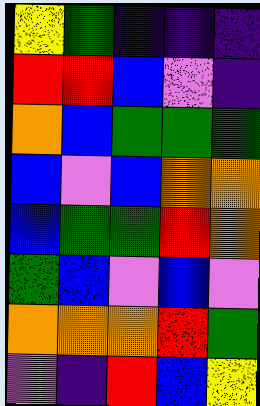[["yellow", "green", "indigo", "indigo", "indigo"], ["red", "red", "blue", "violet", "indigo"], ["orange", "blue", "green", "green", "green"], ["blue", "violet", "blue", "orange", "orange"], ["blue", "green", "green", "red", "orange"], ["green", "blue", "violet", "blue", "violet"], ["orange", "orange", "orange", "red", "green"], ["violet", "indigo", "red", "blue", "yellow"]]